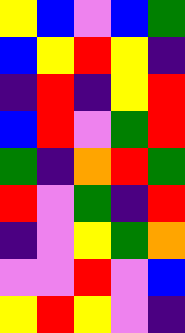[["yellow", "blue", "violet", "blue", "green"], ["blue", "yellow", "red", "yellow", "indigo"], ["indigo", "red", "indigo", "yellow", "red"], ["blue", "red", "violet", "green", "red"], ["green", "indigo", "orange", "red", "green"], ["red", "violet", "green", "indigo", "red"], ["indigo", "violet", "yellow", "green", "orange"], ["violet", "violet", "red", "violet", "blue"], ["yellow", "red", "yellow", "violet", "indigo"]]